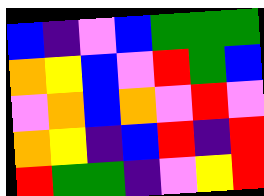[["blue", "indigo", "violet", "blue", "green", "green", "green"], ["orange", "yellow", "blue", "violet", "red", "green", "blue"], ["violet", "orange", "blue", "orange", "violet", "red", "violet"], ["orange", "yellow", "indigo", "blue", "red", "indigo", "red"], ["red", "green", "green", "indigo", "violet", "yellow", "red"]]